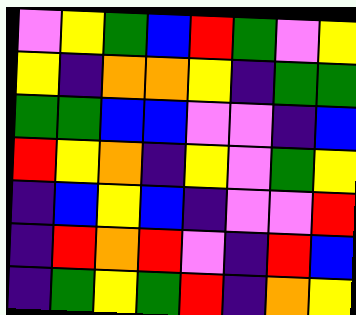[["violet", "yellow", "green", "blue", "red", "green", "violet", "yellow"], ["yellow", "indigo", "orange", "orange", "yellow", "indigo", "green", "green"], ["green", "green", "blue", "blue", "violet", "violet", "indigo", "blue"], ["red", "yellow", "orange", "indigo", "yellow", "violet", "green", "yellow"], ["indigo", "blue", "yellow", "blue", "indigo", "violet", "violet", "red"], ["indigo", "red", "orange", "red", "violet", "indigo", "red", "blue"], ["indigo", "green", "yellow", "green", "red", "indigo", "orange", "yellow"]]